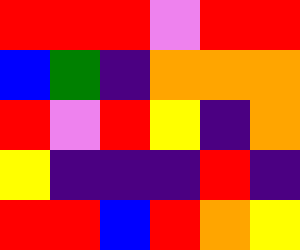[["red", "red", "red", "violet", "red", "red"], ["blue", "green", "indigo", "orange", "orange", "orange"], ["red", "violet", "red", "yellow", "indigo", "orange"], ["yellow", "indigo", "indigo", "indigo", "red", "indigo"], ["red", "red", "blue", "red", "orange", "yellow"]]